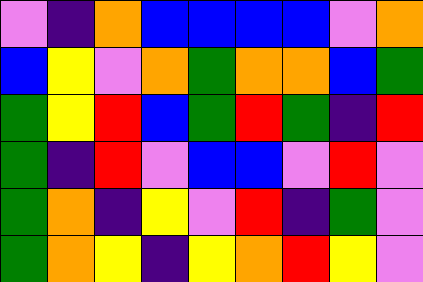[["violet", "indigo", "orange", "blue", "blue", "blue", "blue", "violet", "orange"], ["blue", "yellow", "violet", "orange", "green", "orange", "orange", "blue", "green"], ["green", "yellow", "red", "blue", "green", "red", "green", "indigo", "red"], ["green", "indigo", "red", "violet", "blue", "blue", "violet", "red", "violet"], ["green", "orange", "indigo", "yellow", "violet", "red", "indigo", "green", "violet"], ["green", "orange", "yellow", "indigo", "yellow", "orange", "red", "yellow", "violet"]]